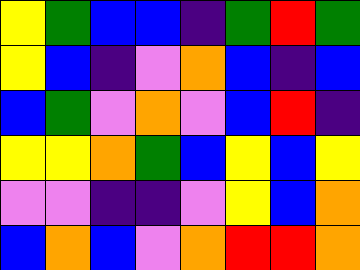[["yellow", "green", "blue", "blue", "indigo", "green", "red", "green"], ["yellow", "blue", "indigo", "violet", "orange", "blue", "indigo", "blue"], ["blue", "green", "violet", "orange", "violet", "blue", "red", "indigo"], ["yellow", "yellow", "orange", "green", "blue", "yellow", "blue", "yellow"], ["violet", "violet", "indigo", "indigo", "violet", "yellow", "blue", "orange"], ["blue", "orange", "blue", "violet", "orange", "red", "red", "orange"]]